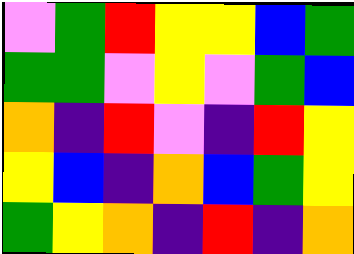[["violet", "green", "red", "yellow", "yellow", "blue", "green"], ["green", "green", "violet", "yellow", "violet", "green", "blue"], ["orange", "indigo", "red", "violet", "indigo", "red", "yellow"], ["yellow", "blue", "indigo", "orange", "blue", "green", "yellow"], ["green", "yellow", "orange", "indigo", "red", "indigo", "orange"]]